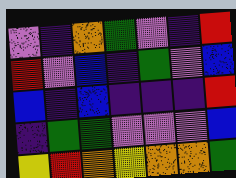[["violet", "indigo", "orange", "green", "violet", "indigo", "red"], ["red", "violet", "blue", "indigo", "green", "violet", "blue"], ["blue", "indigo", "blue", "indigo", "indigo", "indigo", "red"], ["indigo", "green", "green", "violet", "violet", "violet", "blue"], ["yellow", "red", "orange", "yellow", "orange", "orange", "green"]]